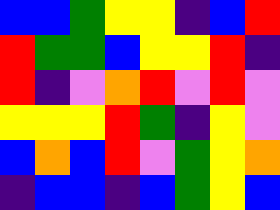[["blue", "blue", "green", "yellow", "yellow", "indigo", "blue", "red"], ["red", "green", "green", "blue", "yellow", "yellow", "red", "indigo"], ["red", "indigo", "violet", "orange", "red", "violet", "red", "violet"], ["yellow", "yellow", "yellow", "red", "green", "indigo", "yellow", "violet"], ["blue", "orange", "blue", "red", "violet", "green", "yellow", "orange"], ["indigo", "blue", "blue", "indigo", "blue", "green", "yellow", "blue"]]